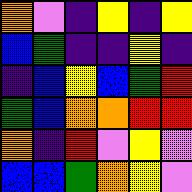[["orange", "violet", "indigo", "yellow", "indigo", "yellow"], ["blue", "green", "indigo", "indigo", "yellow", "indigo"], ["indigo", "blue", "yellow", "blue", "green", "red"], ["green", "blue", "orange", "orange", "red", "red"], ["orange", "indigo", "red", "violet", "yellow", "violet"], ["blue", "blue", "green", "orange", "yellow", "violet"]]